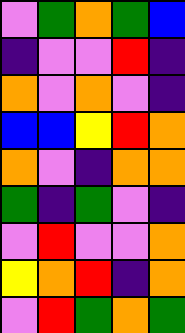[["violet", "green", "orange", "green", "blue"], ["indigo", "violet", "violet", "red", "indigo"], ["orange", "violet", "orange", "violet", "indigo"], ["blue", "blue", "yellow", "red", "orange"], ["orange", "violet", "indigo", "orange", "orange"], ["green", "indigo", "green", "violet", "indigo"], ["violet", "red", "violet", "violet", "orange"], ["yellow", "orange", "red", "indigo", "orange"], ["violet", "red", "green", "orange", "green"]]